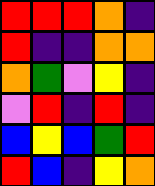[["red", "red", "red", "orange", "indigo"], ["red", "indigo", "indigo", "orange", "orange"], ["orange", "green", "violet", "yellow", "indigo"], ["violet", "red", "indigo", "red", "indigo"], ["blue", "yellow", "blue", "green", "red"], ["red", "blue", "indigo", "yellow", "orange"]]